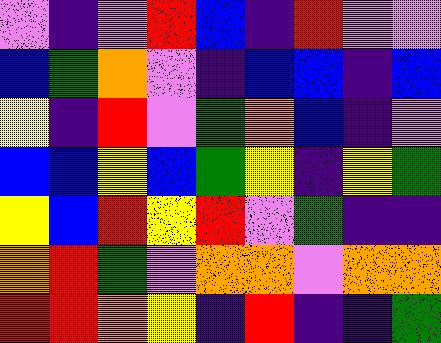[["violet", "indigo", "violet", "red", "blue", "indigo", "red", "violet", "violet"], ["blue", "green", "orange", "violet", "indigo", "blue", "blue", "indigo", "blue"], ["yellow", "indigo", "red", "violet", "green", "orange", "blue", "indigo", "violet"], ["blue", "blue", "yellow", "blue", "green", "yellow", "indigo", "yellow", "green"], ["yellow", "blue", "red", "yellow", "red", "violet", "green", "indigo", "indigo"], ["orange", "red", "green", "violet", "orange", "orange", "violet", "orange", "orange"], ["red", "red", "orange", "yellow", "indigo", "red", "indigo", "indigo", "green"]]